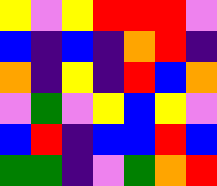[["yellow", "violet", "yellow", "red", "red", "red", "violet"], ["blue", "indigo", "blue", "indigo", "orange", "red", "indigo"], ["orange", "indigo", "yellow", "indigo", "red", "blue", "orange"], ["violet", "green", "violet", "yellow", "blue", "yellow", "violet"], ["blue", "red", "indigo", "blue", "blue", "red", "blue"], ["green", "green", "indigo", "violet", "green", "orange", "red"]]